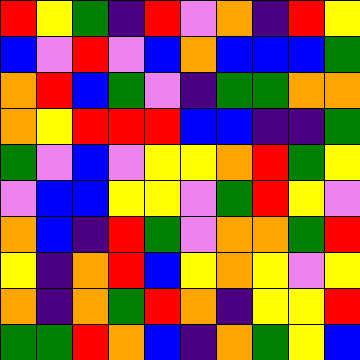[["red", "yellow", "green", "indigo", "red", "violet", "orange", "indigo", "red", "yellow"], ["blue", "violet", "red", "violet", "blue", "orange", "blue", "blue", "blue", "green"], ["orange", "red", "blue", "green", "violet", "indigo", "green", "green", "orange", "orange"], ["orange", "yellow", "red", "red", "red", "blue", "blue", "indigo", "indigo", "green"], ["green", "violet", "blue", "violet", "yellow", "yellow", "orange", "red", "green", "yellow"], ["violet", "blue", "blue", "yellow", "yellow", "violet", "green", "red", "yellow", "violet"], ["orange", "blue", "indigo", "red", "green", "violet", "orange", "orange", "green", "red"], ["yellow", "indigo", "orange", "red", "blue", "yellow", "orange", "yellow", "violet", "yellow"], ["orange", "indigo", "orange", "green", "red", "orange", "indigo", "yellow", "yellow", "red"], ["green", "green", "red", "orange", "blue", "indigo", "orange", "green", "yellow", "blue"]]